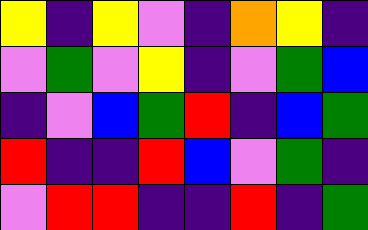[["yellow", "indigo", "yellow", "violet", "indigo", "orange", "yellow", "indigo"], ["violet", "green", "violet", "yellow", "indigo", "violet", "green", "blue"], ["indigo", "violet", "blue", "green", "red", "indigo", "blue", "green"], ["red", "indigo", "indigo", "red", "blue", "violet", "green", "indigo"], ["violet", "red", "red", "indigo", "indigo", "red", "indigo", "green"]]